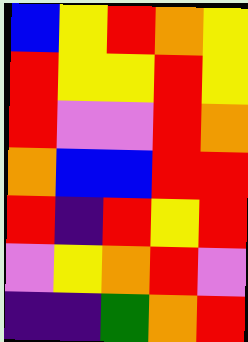[["blue", "yellow", "red", "orange", "yellow"], ["red", "yellow", "yellow", "red", "yellow"], ["red", "violet", "violet", "red", "orange"], ["orange", "blue", "blue", "red", "red"], ["red", "indigo", "red", "yellow", "red"], ["violet", "yellow", "orange", "red", "violet"], ["indigo", "indigo", "green", "orange", "red"]]